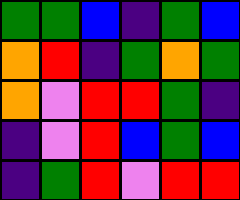[["green", "green", "blue", "indigo", "green", "blue"], ["orange", "red", "indigo", "green", "orange", "green"], ["orange", "violet", "red", "red", "green", "indigo"], ["indigo", "violet", "red", "blue", "green", "blue"], ["indigo", "green", "red", "violet", "red", "red"]]